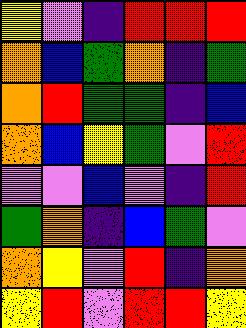[["yellow", "violet", "indigo", "red", "red", "red"], ["orange", "blue", "green", "orange", "indigo", "green"], ["orange", "red", "green", "green", "indigo", "blue"], ["orange", "blue", "yellow", "green", "violet", "red"], ["violet", "violet", "blue", "violet", "indigo", "red"], ["green", "orange", "indigo", "blue", "green", "violet"], ["orange", "yellow", "violet", "red", "indigo", "orange"], ["yellow", "red", "violet", "red", "red", "yellow"]]